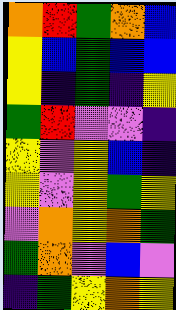[["orange", "red", "green", "orange", "blue"], ["yellow", "blue", "green", "blue", "blue"], ["yellow", "indigo", "green", "indigo", "yellow"], ["green", "red", "violet", "violet", "indigo"], ["yellow", "violet", "yellow", "blue", "indigo"], ["yellow", "violet", "yellow", "green", "yellow"], ["violet", "orange", "yellow", "orange", "green"], ["green", "orange", "violet", "blue", "violet"], ["indigo", "green", "yellow", "orange", "yellow"]]